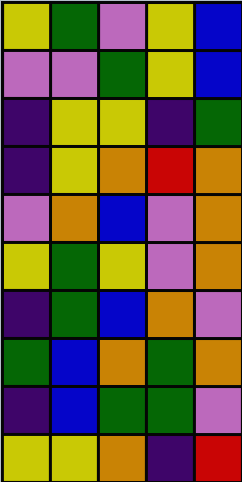[["yellow", "green", "violet", "yellow", "blue"], ["violet", "violet", "green", "yellow", "blue"], ["indigo", "yellow", "yellow", "indigo", "green"], ["indigo", "yellow", "orange", "red", "orange"], ["violet", "orange", "blue", "violet", "orange"], ["yellow", "green", "yellow", "violet", "orange"], ["indigo", "green", "blue", "orange", "violet"], ["green", "blue", "orange", "green", "orange"], ["indigo", "blue", "green", "green", "violet"], ["yellow", "yellow", "orange", "indigo", "red"]]